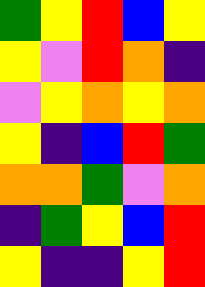[["green", "yellow", "red", "blue", "yellow"], ["yellow", "violet", "red", "orange", "indigo"], ["violet", "yellow", "orange", "yellow", "orange"], ["yellow", "indigo", "blue", "red", "green"], ["orange", "orange", "green", "violet", "orange"], ["indigo", "green", "yellow", "blue", "red"], ["yellow", "indigo", "indigo", "yellow", "red"]]